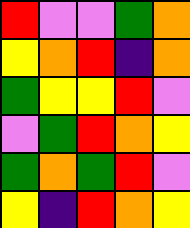[["red", "violet", "violet", "green", "orange"], ["yellow", "orange", "red", "indigo", "orange"], ["green", "yellow", "yellow", "red", "violet"], ["violet", "green", "red", "orange", "yellow"], ["green", "orange", "green", "red", "violet"], ["yellow", "indigo", "red", "orange", "yellow"]]